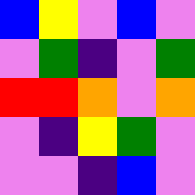[["blue", "yellow", "violet", "blue", "violet"], ["violet", "green", "indigo", "violet", "green"], ["red", "red", "orange", "violet", "orange"], ["violet", "indigo", "yellow", "green", "violet"], ["violet", "violet", "indigo", "blue", "violet"]]